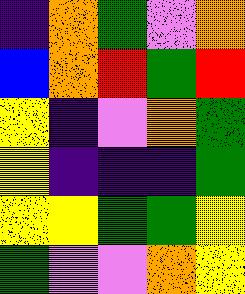[["indigo", "orange", "green", "violet", "orange"], ["blue", "orange", "red", "green", "red"], ["yellow", "indigo", "violet", "orange", "green"], ["yellow", "indigo", "indigo", "indigo", "green"], ["yellow", "yellow", "green", "green", "yellow"], ["green", "violet", "violet", "orange", "yellow"]]